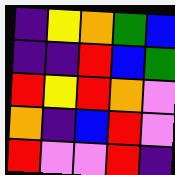[["indigo", "yellow", "orange", "green", "blue"], ["indigo", "indigo", "red", "blue", "green"], ["red", "yellow", "red", "orange", "violet"], ["orange", "indigo", "blue", "red", "violet"], ["red", "violet", "violet", "red", "indigo"]]